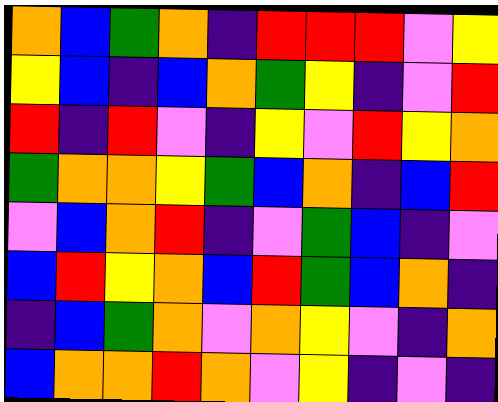[["orange", "blue", "green", "orange", "indigo", "red", "red", "red", "violet", "yellow"], ["yellow", "blue", "indigo", "blue", "orange", "green", "yellow", "indigo", "violet", "red"], ["red", "indigo", "red", "violet", "indigo", "yellow", "violet", "red", "yellow", "orange"], ["green", "orange", "orange", "yellow", "green", "blue", "orange", "indigo", "blue", "red"], ["violet", "blue", "orange", "red", "indigo", "violet", "green", "blue", "indigo", "violet"], ["blue", "red", "yellow", "orange", "blue", "red", "green", "blue", "orange", "indigo"], ["indigo", "blue", "green", "orange", "violet", "orange", "yellow", "violet", "indigo", "orange"], ["blue", "orange", "orange", "red", "orange", "violet", "yellow", "indigo", "violet", "indigo"]]